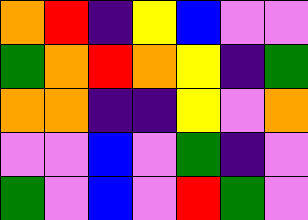[["orange", "red", "indigo", "yellow", "blue", "violet", "violet"], ["green", "orange", "red", "orange", "yellow", "indigo", "green"], ["orange", "orange", "indigo", "indigo", "yellow", "violet", "orange"], ["violet", "violet", "blue", "violet", "green", "indigo", "violet"], ["green", "violet", "blue", "violet", "red", "green", "violet"]]